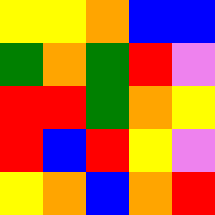[["yellow", "yellow", "orange", "blue", "blue"], ["green", "orange", "green", "red", "violet"], ["red", "red", "green", "orange", "yellow"], ["red", "blue", "red", "yellow", "violet"], ["yellow", "orange", "blue", "orange", "red"]]